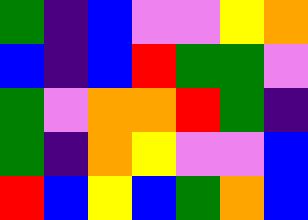[["green", "indigo", "blue", "violet", "violet", "yellow", "orange"], ["blue", "indigo", "blue", "red", "green", "green", "violet"], ["green", "violet", "orange", "orange", "red", "green", "indigo"], ["green", "indigo", "orange", "yellow", "violet", "violet", "blue"], ["red", "blue", "yellow", "blue", "green", "orange", "blue"]]